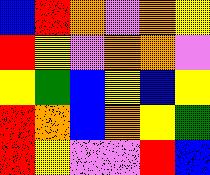[["blue", "red", "orange", "violet", "orange", "yellow"], ["red", "yellow", "violet", "orange", "orange", "violet"], ["yellow", "green", "blue", "yellow", "blue", "yellow"], ["red", "orange", "blue", "orange", "yellow", "green"], ["red", "yellow", "violet", "violet", "red", "blue"]]